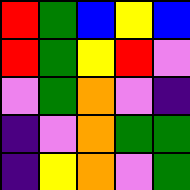[["red", "green", "blue", "yellow", "blue"], ["red", "green", "yellow", "red", "violet"], ["violet", "green", "orange", "violet", "indigo"], ["indigo", "violet", "orange", "green", "green"], ["indigo", "yellow", "orange", "violet", "green"]]